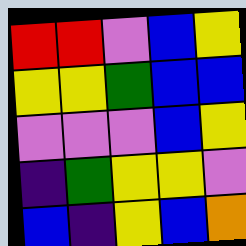[["red", "red", "violet", "blue", "yellow"], ["yellow", "yellow", "green", "blue", "blue"], ["violet", "violet", "violet", "blue", "yellow"], ["indigo", "green", "yellow", "yellow", "violet"], ["blue", "indigo", "yellow", "blue", "orange"]]